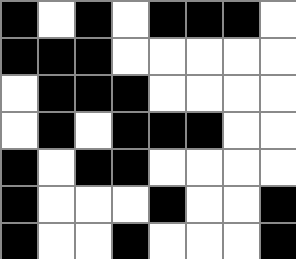[["black", "white", "black", "white", "black", "black", "black", "white"], ["black", "black", "black", "white", "white", "white", "white", "white"], ["white", "black", "black", "black", "white", "white", "white", "white"], ["white", "black", "white", "black", "black", "black", "white", "white"], ["black", "white", "black", "black", "white", "white", "white", "white"], ["black", "white", "white", "white", "black", "white", "white", "black"], ["black", "white", "white", "black", "white", "white", "white", "black"]]